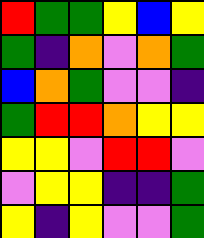[["red", "green", "green", "yellow", "blue", "yellow"], ["green", "indigo", "orange", "violet", "orange", "green"], ["blue", "orange", "green", "violet", "violet", "indigo"], ["green", "red", "red", "orange", "yellow", "yellow"], ["yellow", "yellow", "violet", "red", "red", "violet"], ["violet", "yellow", "yellow", "indigo", "indigo", "green"], ["yellow", "indigo", "yellow", "violet", "violet", "green"]]